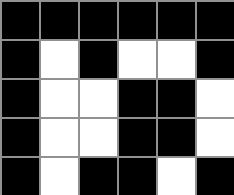[["black", "black", "black", "black", "black", "black"], ["black", "white", "black", "white", "white", "black"], ["black", "white", "white", "black", "black", "white"], ["black", "white", "white", "black", "black", "white"], ["black", "white", "black", "black", "white", "black"]]